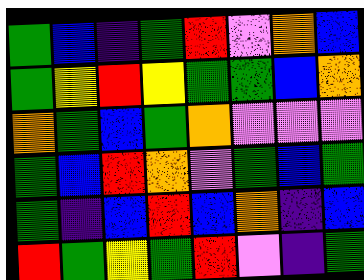[["green", "blue", "indigo", "green", "red", "violet", "orange", "blue"], ["green", "yellow", "red", "yellow", "green", "green", "blue", "orange"], ["orange", "green", "blue", "green", "orange", "violet", "violet", "violet"], ["green", "blue", "red", "orange", "violet", "green", "blue", "green"], ["green", "indigo", "blue", "red", "blue", "orange", "indigo", "blue"], ["red", "green", "yellow", "green", "red", "violet", "indigo", "green"]]